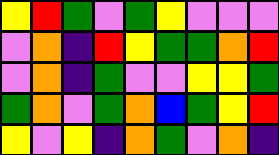[["yellow", "red", "green", "violet", "green", "yellow", "violet", "violet", "violet"], ["violet", "orange", "indigo", "red", "yellow", "green", "green", "orange", "red"], ["violet", "orange", "indigo", "green", "violet", "violet", "yellow", "yellow", "green"], ["green", "orange", "violet", "green", "orange", "blue", "green", "yellow", "red"], ["yellow", "violet", "yellow", "indigo", "orange", "green", "violet", "orange", "indigo"]]